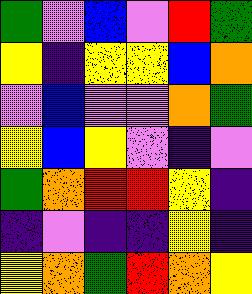[["green", "violet", "blue", "violet", "red", "green"], ["yellow", "indigo", "yellow", "yellow", "blue", "orange"], ["violet", "blue", "violet", "violet", "orange", "green"], ["yellow", "blue", "yellow", "violet", "indigo", "violet"], ["green", "orange", "red", "red", "yellow", "indigo"], ["indigo", "violet", "indigo", "indigo", "yellow", "indigo"], ["yellow", "orange", "green", "red", "orange", "yellow"]]